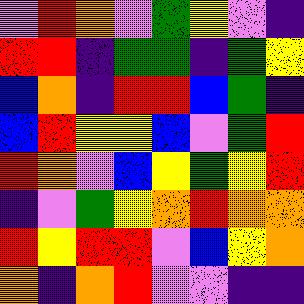[["violet", "red", "orange", "violet", "green", "yellow", "violet", "indigo"], ["red", "red", "indigo", "green", "green", "indigo", "green", "yellow"], ["blue", "orange", "indigo", "red", "red", "blue", "green", "indigo"], ["blue", "red", "yellow", "yellow", "blue", "violet", "green", "red"], ["red", "orange", "violet", "blue", "yellow", "green", "yellow", "red"], ["indigo", "violet", "green", "yellow", "orange", "red", "orange", "orange"], ["red", "yellow", "red", "red", "violet", "blue", "yellow", "orange"], ["orange", "indigo", "orange", "red", "violet", "violet", "indigo", "indigo"]]